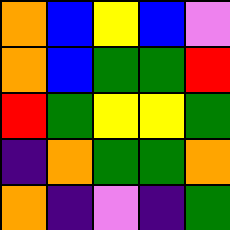[["orange", "blue", "yellow", "blue", "violet"], ["orange", "blue", "green", "green", "red"], ["red", "green", "yellow", "yellow", "green"], ["indigo", "orange", "green", "green", "orange"], ["orange", "indigo", "violet", "indigo", "green"]]